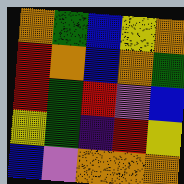[["orange", "green", "blue", "yellow", "orange"], ["red", "orange", "blue", "orange", "green"], ["red", "green", "red", "violet", "blue"], ["yellow", "green", "indigo", "red", "yellow"], ["blue", "violet", "orange", "orange", "orange"]]